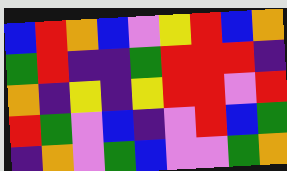[["blue", "red", "orange", "blue", "violet", "yellow", "red", "blue", "orange"], ["green", "red", "indigo", "indigo", "green", "red", "red", "red", "indigo"], ["orange", "indigo", "yellow", "indigo", "yellow", "red", "red", "violet", "red"], ["red", "green", "violet", "blue", "indigo", "violet", "red", "blue", "green"], ["indigo", "orange", "violet", "green", "blue", "violet", "violet", "green", "orange"]]